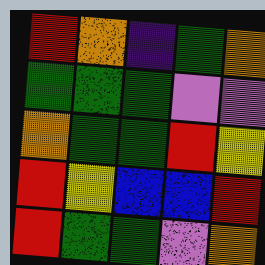[["red", "orange", "indigo", "green", "orange"], ["green", "green", "green", "violet", "violet"], ["orange", "green", "green", "red", "yellow"], ["red", "yellow", "blue", "blue", "red"], ["red", "green", "green", "violet", "orange"]]